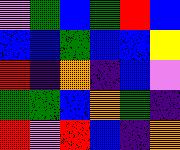[["violet", "green", "blue", "green", "red", "blue"], ["blue", "blue", "green", "blue", "blue", "yellow"], ["red", "indigo", "orange", "indigo", "blue", "violet"], ["green", "green", "blue", "orange", "green", "indigo"], ["red", "violet", "red", "blue", "indigo", "orange"]]